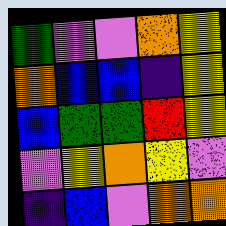[["green", "violet", "violet", "orange", "yellow"], ["orange", "blue", "blue", "indigo", "yellow"], ["blue", "green", "green", "red", "yellow"], ["violet", "yellow", "orange", "yellow", "violet"], ["indigo", "blue", "violet", "orange", "orange"]]